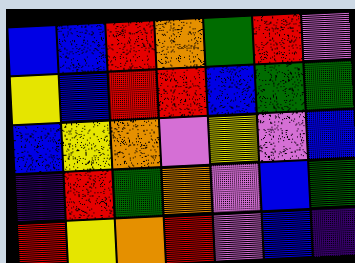[["blue", "blue", "red", "orange", "green", "red", "violet"], ["yellow", "blue", "red", "red", "blue", "green", "green"], ["blue", "yellow", "orange", "violet", "yellow", "violet", "blue"], ["indigo", "red", "green", "orange", "violet", "blue", "green"], ["red", "yellow", "orange", "red", "violet", "blue", "indigo"]]